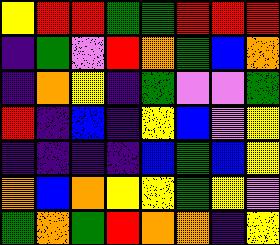[["yellow", "red", "red", "green", "green", "red", "red", "red"], ["indigo", "green", "violet", "red", "orange", "green", "blue", "orange"], ["indigo", "orange", "yellow", "indigo", "green", "violet", "violet", "green"], ["red", "indigo", "blue", "indigo", "yellow", "blue", "violet", "yellow"], ["indigo", "indigo", "indigo", "indigo", "blue", "green", "blue", "yellow"], ["orange", "blue", "orange", "yellow", "yellow", "green", "yellow", "violet"], ["green", "orange", "green", "red", "orange", "orange", "indigo", "yellow"]]